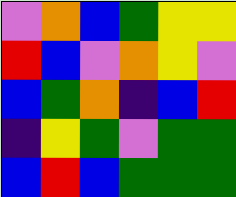[["violet", "orange", "blue", "green", "yellow", "yellow"], ["red", "blue", "violet", "orange", "yellow", "violet"], ["blue", "green", "orange", "indigo", "blue", "red"], ["indigo", "yellow", "green", "violet", "green", "green"], ["blue", "red", "blue", "green", "green", "green"]]